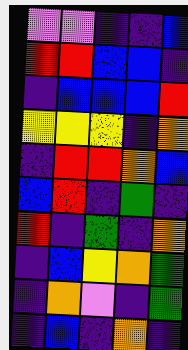[["violet", "violet", "indigo", "indigo", "blue"], ["red", "red", "blue", "blue", "indigo"], ["indigo", "blue", "blue", "blue", "red"], ["yellow", "yellow", "yellow", "indigo", "orange"], ["indigo", "red", "red", "orange", "blue"], ["blue", "red", "indigo", "green", "indigo"], ["red", "indigo", "green", "indigo", "orange"], ["indigo", "blue", "yellow", "orange", "green"], ["indigo", "orange", "violet", "indigo", "green"], ["indigo", "blue", "indigo", "orange", "indigo"]]